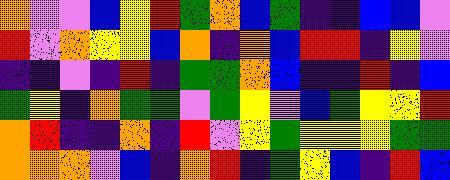[["orange", "violet", "violet", "blue", "yellow", "red", "green", "orange", "blue", "green", "indigo", "indigo", "blue", "blue", "violet"], ["red", "violet", "orange", "yellow", "yellow", "blue", "orange", "indigo", "orange", "blue", "red", "red", "indigo", "yellow", "violet"], ["indigo", "indigo", "violet", "indigo", "red", "indigo", "green", "green", "orange", "blue", "indigo", "indigo", "red", "indigo", "blue"], ["green", "yellow", "indigo", "orange", "green", "green", "violet", "green", "yellow", "violet", "blue", "green", "yellow", "yellow", "red"], ["orange", "red", "indigo", "indigo", "orange", "indigo", "red", "violet", "yellow", "green", "yellow", "yellow", "yellow", "green", "green"], ["orange", "orange", "orange", "violet", "blue", "indigo", "orange", "red", "indigo", "green", "yellow", "blue", "indigo", "red", "blue"]]